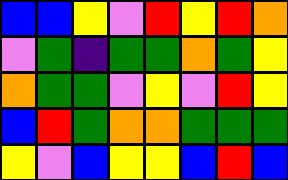[["blue", "blue", "yellow", "violet", "red", "yellow", "red", "orange"], ["violet", "green", "indigo", "green", "green", "orange", "green", "yellow"], ["orange", "green", "green", "violet", "yellow", "violet", "red", "yellow"], ["blue", "red", "green", "orange", "orange", "green", "green", "green"], ["yellow", "violet", "blue", "yellow", "yellow", "blue", "red", "blue"]]